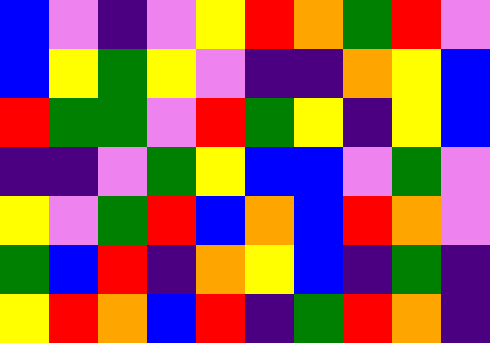[["blue", "violet", "indigo", "violet", "yellow", "red", "orange", "green", "red", "violet"], ["blue", "yellow", "green", "yellow", "violet", "indigo", "indigo", "orange", "yellow", "blue"], ["red", "green", "green", "violet", "red", "green", "yellow", "indigo", "yellow", "blue"], ["indigo", "indigo", "violet", "green", "yellow", "blue", "blue", "violet", "green", "violet"], ["yellow", "violet", "green", "red", "blue", "orange", "blue", "red", "orange", "violet"], ["green", "blue", "red", "indigo", "orange", "yellow", "blue", "indigo", "green", "indigo"], ["yellow", "red", "orange", "blue", "red", "indigo", "green", "red", "orange", "indigo"]]